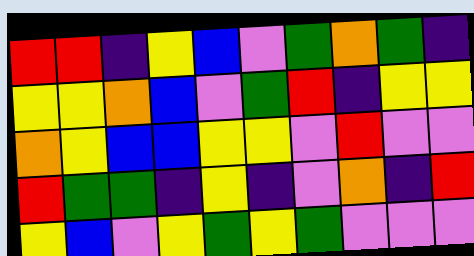[["red", "red", "indigo", "yellow", "blue", "violet", "green", "orange", "green", "indigo"], ["yellow", "yellow", "orange", "blue", "violet", "green", "red", "indigo", "yellow", "yellow"], ["orange", "yellow", "blue", "blue", "yellow", "yellow", "violet", "red", "violet", "violet"], ["red", "green", "green", "indigo", "yellow", "indigo", "violet", "orange", "indigo", "red"], ["yellow", "blue", "violet", "yellow", "green", "yellow", "green", "violet", "violet", "violet"]]